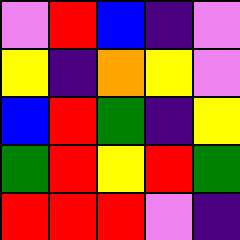[["violet", "red", "blue", "indigo", "violet"], ["yellow", "indigo", "orange", "yellow", "violet"], ["blue", "red", "green", "indigo", "yellow"], ["green", "red", "yellow", "red", "green"], ["red", "red", "red", "violet", "indigo"]]